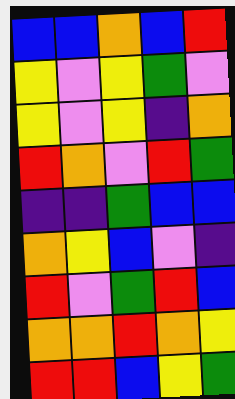[["blue", "blue", "orange", "blue", "red"], ["yellow", "violet", "yellow", "green", "violet"], ["yellow", "violet", "yellow", "indigo", "orange"], ["red", "orange", "violet", "red", "green"], ["indigo", "indigo", "green", "blue", "blue"], ["orange", "yellow", "blue", "violet", "indigo"], ["red", "violet", "green", "red", "blue"], ["orange", "orange", "red", "orange", "yellow"], ["red", "red", "blue", "yellow", "green"]]